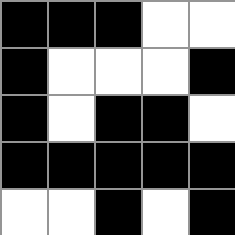[["black", "black", "black", "white", "white"], ["black", "white", "white", "white", "black"], ["black", "white", "black", "black", "white"], ["black", "black", "black", "black", "black"], ["white", "white", "black", "white", "black"]]